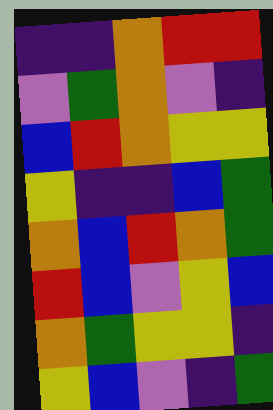[["indigo", "indigo", "orange", "red", "red"], ["violet", "green", "orange", "violet", "indigo"], ["blue", "red", "orange", "yellow", "yellow"], ["yellow", "indigo", "indigo", "blue", "green"], ["orange", "blue", "red", "orange", "green"], ["red", "blue", "violet", "yellow", "blue"], ["orange", "green", "yellow", "yellow", "indigo"], ["yellow", "blue", "violet", "indigo", "green"]]